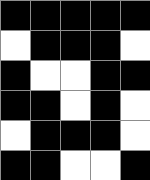[["black", "black", "black", "black", "black"], ["white", "black", "black", "black", "white"], ["black", "white", "white", "black", "black"], ["black", "black", "white", "black", "white"], ["white", "black", "black", "black", "white"], ["black", "black", "white", "white", "black"]]